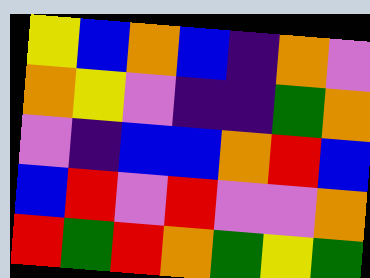[["yellow", "blue", "orange", "blue", "indigo", "orange", "violet"], ["orange", "yellow", "violet", "indigo", "indigo", "green", "orange"], ["violet", "indigo", "blue", "blue", "orange", "red", "blue"], ["blue", "red", "violet", "red", "violet", "violet", "orange"], ["red", "green", "red", "orange", "green", "yellow", "green"]]